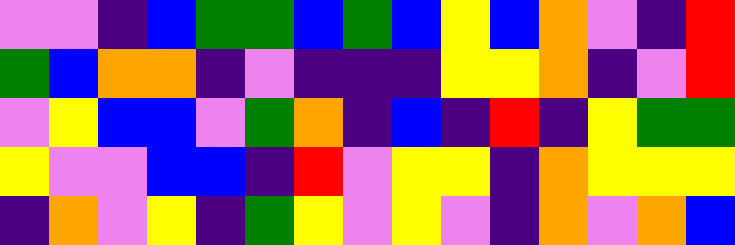[["violet", "violet", "indigo", "blue", "green", "green", "blue", "green", "blue", "yellow", "blue", "orange", "violet", "indigo", "red"], ["green", "blue", "orange", "orange", "indigo", "violet", "indigo", "indigo", "indigo", "yellow", "yellow", "orange", "indigo", "violet", "red"], ["violet", "yellow", "blue", "blue", "violet", "green", "orange", "indigo", "blue", "indigo", "red", "indigo", "yellow", "green", "green"], ["yellow", "violet", "violet", "blue", "blue", "indigo", "red", "violet", "yellow", "yellow", "indigo", "orange", "yellow", "yellow", "yellow"], ["indigo", "orange", "violet", "yellow", "indigo", "green", "yellow", "violet", "yellow", "violet", "indigo", "orange", "violet", "orange", "blue"]]